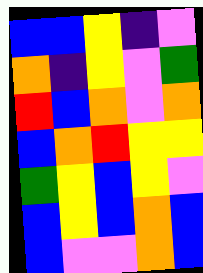[["blue", "blue", "yellow", "indigo", "violet"], ["orange", "indigo", "yellow", "violet", "green"], ["red", "blue", "orange", "violet", "orange"], ["blue", "orange", "red", "yellow", "yellow"], ["green", "yellow", "blue", "yellow", "violet"], ["blue", "yellow", "blue", "orange", "blue"], ["blue", "violet", "violet", "orange", "blue"]]